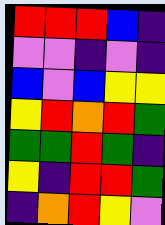[["red", "red", "red", "blue", "indigo"], ["violet", "violet", "indigo", "violet", "indigo"], ["blue", "violet", "blue", "yellow", "yellow"], ["yellow", "red", "orange", "red", "green"], ["green", "green", "red", "green", "indigo"], ["yellow", "indigo", "red", "red", "green"], ["indigo", "orange", "red", "yellow", "violet"]]